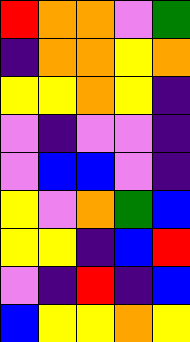[["red", "orange", "orange", "violet", "green"], ["indigo", "orange", "orange", "yellow", "orange"], ["yellow", "yellow", "orange", "yellow", "indigo"], ["violet", "indigo", "violet", "violet", "indigo"], ["violet", "blue", "blue", "violet", "indigo"], ["yellow", "violet", "orange", "green", "blue"], ["yellow", "yellow", "indigo", "blue", "red"], ["violet", "indigo", "red", "indigo", "blue"], ["blue", "yellow", "yellow", "orange", "yellow"]]